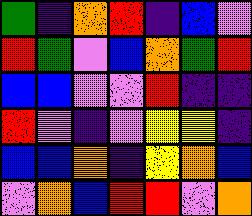[["green", "indigo", "orange", "red", "indigo", "blue", "violet"], ["red", "green", "violet", "blue", "orange", "green", "red"], ["blue", "blue", "violet", "violet", "red", "indigo", "indigo"], ["red", "violet", "indigo", "violet", "yellow", "yellow", "indigo"], ["blue", "blue", "orange", "indigo", "yellow", "orange", "blue"], ["violet", "orange", "blue", "red", "red", "violet", "orange"]]